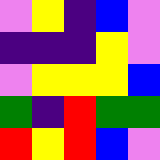[["violet", "yellow", "indigo", "blue", "violet"], ["indigo", "indigo", "indigo", "yellow", "violet"], ["violet", "yellow", "yellow", "yellow", "blue"], ["green", "indigo", "red", "green", "green"], ["red", "yellow", "red", "blue", "violet"]]